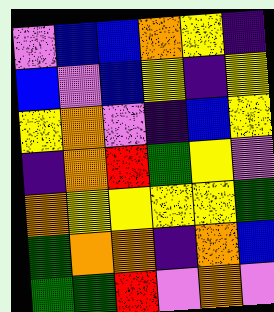[["violet", "blue", "blue", "orange", "yellow", "indigo"], ["blue", "violet", "blue", "yellow", "indigo", "yellow"], ["yellow", "orange", "violet", "indigo", "blue", "yellow"], ["indigo", "orange", "red", "green", "yellow", "violet"], ["orange", "yellow", "yellow", "yellow", "yellow", "green"], ["green", "orange", "orange", "indigo", "orange", "blue"], ["green", "green", "red", "violet", "orange", "violet"]]